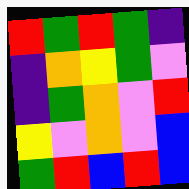[["red", "green", "red", "green", "indigo"], ["indigo", "orange", "yellow", "green", "violet"], ["indigo", "green", "orange", "violet", "red"], ["yellow", "violet", "orange", "violet", "blue"], ["green", "red", "blue", "red", "blue"]]